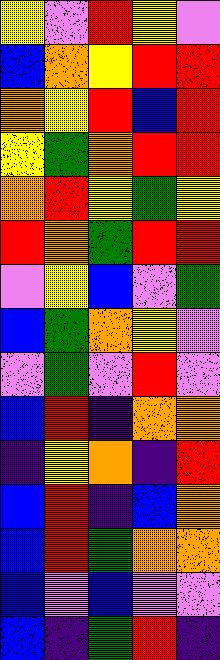[["yellow", "violet", "red", "yellow", "violet"], ["blue", "orange", "yellow", "red", "red"], ["orange", "yellow", "red", "blue", "red"], ["yellow", "green", "orange", "red", "red"], ["orange", "red", "yellow", "green", "yellow"], ["red", "orange", "green", "red", "red"], ["violet", "yellow", "blue", "violet", "green"], ["blue", "green", "orange", "yellow", "violet"], ["violet", "green", "violet", "red", "violet"], ["blue", "red", "indigo", "orange", "orange"], ["indigo", "yellow", "orange", "indigo", "red"], ["blue", "red", "indigo", "blue", "orange"], ["blue", "red", "green", "orange", "orange"], ["blue", "violet", "blue", "violet", "violet"], ["blue", "indigo", "green", "red", "indigo"]]